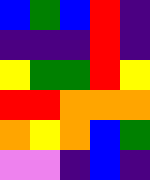[["blue", "green", "blue", "red", "indigo"], ["indigo", "indigo", "indigo", "red", "indigo"], ["yellow", "green", "green", "red", "yellow"], ["red", "red", "orange", "orange", "orange"], ["orange", "yellow", "orange", "blue", "green"], ["violet", "violet", "indigo", "blue", "indigo"]]